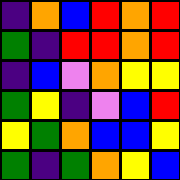[["indigo", "orange", "blue", "red", "orange", "red"], ["green", "indigo", "red", "red", "orange", "red"], ["indigo", "blue", "violet", "orange", "yellow", "yellow"], ["green", "yellow", "indigo", "violet", "blue", "red"], ["yellow", "green", "orange", "blue", "blue", "yellow"], ["green", "indigo", "green", "orange", "yellow", "blue"]]